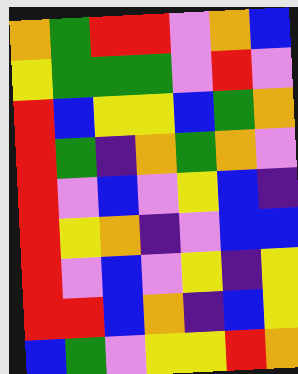[["orange", "green", "red", "red", "violet", "orange", "blue"], ["yellow", "green", "green", "green", "violet", "red", "violet"], ["red", "blue", "yellow", "yellow", "blue", "green", "orange"], ["red", "green", "indigo", "orange", "green", "orange", "violet"], ["red", "violet", "blue", "violet", "yellow", "blue", "indigo"], ["red", "yellow", "orange", "indigo", "violet", "blue", "blue"], ["red", "violet", "blue", "violet", "yellow", "indigo", "yellow"], ["red", "red", "blue", "orange", "indigo", "blue", "yellow"], ["blue", "green", "violet", "yellow", "yellow", "red", "orange"]]